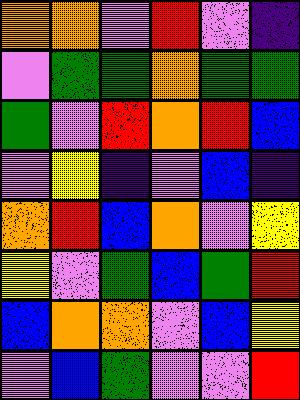[["orange", "orange", "violet", "red", "violet", "indigo"], ["violet", "green", "green", "orange", "green", "green"], ["green", "violet", "red", "orange", "red", "blue"], ["violet", "yellow", "indigo", "violet", "blue", "indigo"], ["orange", "red", "blue", "orange", "violet", "yellow"], ["yellow", "violet", "green", "blue", "green", "red"], ["blue", "orange", "orange", "violet", "blue", "yellow"], ["violet", "blue", "green", "violet", "violet", "red"]]